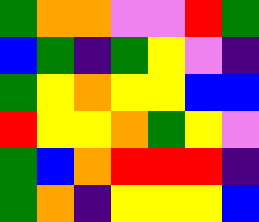[["green", "orange", "orange", "violet", "violet", "red", "green"], ["blue", "green", "indigo", "green", "yellow", "violet", "indigo"], ["green", "yellow", "orange", "yellow", "yellow", "blue", "blue"], ["red", "yellow", "yellow", "orange", "green", "yellow", "violet"], ["green", "blue", "orange", "red", "red", "red", "indigo"], ["green", "orange", "indigo", "yellow", "yellow", "yellow", "blue"]]